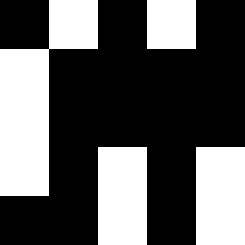[["black", "white", "black", "white", "black"], ["white", "black", "black", "black", "black"], ["white", "black", "black", "black", "black"], ["white", "black", "white", "black", "white"], ["black", "black", "white", "black", "white"]]